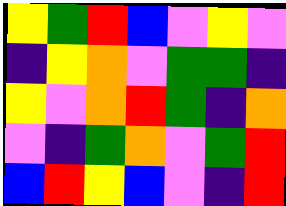[["yellow", "green", "red", "blue", "violet", "yellow", "violet"], ["indigo", "yellow", "orange", "violet", "green", "green", "indigo"], ["yellow", "violet", "orange", "red", "green", "indigo", "orange"], ["violet", "indigo", "green", "orange", "violet", "green", "red"], ["blue", "red", "yellow", "blue", "violet", "indigo", "red"]]